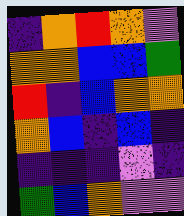[["indigo", "orange", "red", "orange", "violet"], ["orange", "orange", "blue", "blue", "green"], ["red", "indigo", "blue", "orange", "orange"], ["orange", "blue", "indigo", "blue", "indigo"], ["indigo", "indigo", "indigo", "violet", "indigo"], ["green", "blue", "orange", "violet", "violet"]]